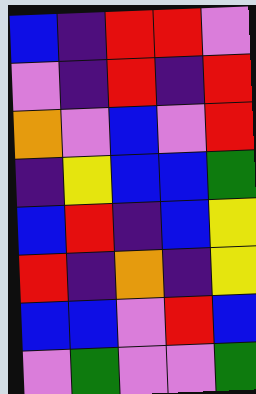[["blue", "indigo", "red", "red", "violet"], ["violet", "indigo", "red", "indigo", "red"], ["orange", "violet", "blue", "violet", "red"], ["indigo", "yellow", "blue", "blue", "green"], ["blue", "red", "indigo", "blue", "yellow"], ["red", "indigo", "orange", "indigo", "yellow"], ["blue", "blue", "violet", "red", "blue"], ["violet", "green", "violet", "violet", "green"]]